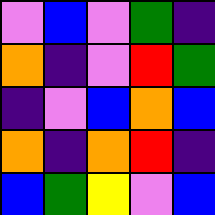[["violet", "blue", "violet", "green", "indigo"], ["orange", "indigo", "violet", "red", "green"], ["indigo", "violet", "blue", "orange", "blue"], ["orange", "indigo", "orange", "red", "indigo"], ["blue", "green", "yellow", "violet", "blue"]]